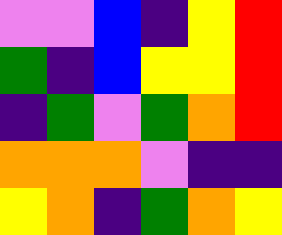[["violet", "violet", "blue", "indigo", "yellow", "red"], ["green", "indigo", "blue", "yellow", "yellow", "red"], ["indigo", "green", "violet", "green", "orange", "red"], ["orange", "orange", "orange", "violet", "indigo", "indigo"], ["yellow", "orange", "indigo", "green", "orange", "yellow"]]